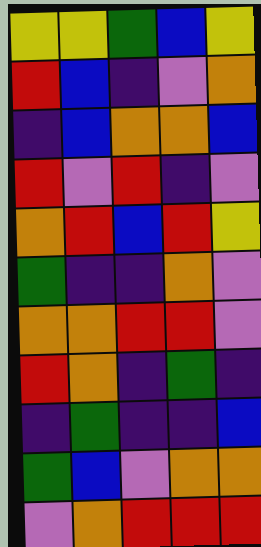[["yellow", "yellow", "green", "blue", "yellow"], ["red", "blue", "indigo", "violet", "orange"], ["indigo", "blue", "orange", "orange", "blue"], ["red", "violet", "red", "indigo", "violet"], ["orange", "red", "blue", "red", "yellow"], ["green", "indigo", "indigo", "orange", "violet"], ["orange", "orange", "red", "red", "violet"], ["red", "orange", "indigo", "green", "indigo"], ["indigo", "green", "indigo", "indigo", "blue"], ["green", "blue", "violet", "orange", "orange"], ["violet", "orange", "red", "red", "red"]]